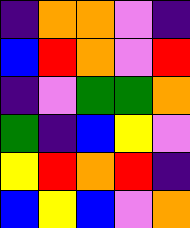[["indigo", "orange", "orange", "violet", "indigo"], ["blue", "red", "orange", "violet", "red"], ["indigo", "violet", "green", "green", "orange"], ["green", "indigo", "blue", "yellow", "violet"], ["yellow", "red", "orange", "red", "indigo"], ["blue", "yellow", "blue", "violet", "orange"]]